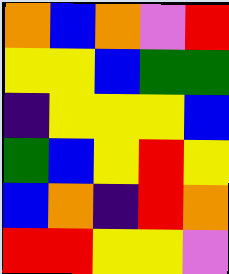[["orange", "blue", "orange", "violet", "red"], ["yellow", "yellow", "blue", "green", "green"], ["indigo", "yellow", "yellow", "yellow", "blue"], ["green", "blue", "yellow", "red", "yellow"], ["blue", "orange", "indigo", "red", "orange"], ["red", "red", "yellow", "yellow", "violet"]]